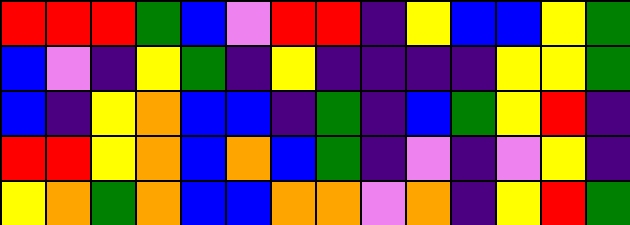[["red", "red", "red", "green", "blue", "violet", "red", "red", "indigo", "yellow", "blue", "blue", "yellow", "green"], ["blue", "violet", "indigo", "yellow", "green", "indigo", "yellow", "indigo", "indigo", "indigo", "indigo", "yellow", "yellow", "green"], ["blue", "indigo", "yellow", "orange", "blue", "blue", "indigo", "green", "indigo", "blue", "green", "yellow", "red", "indigo"], ["red", "red", "yellow", "orange", "blue", "orange", "blue", "green", "indigo", "violet", "indigo", "violet", "yellow", "indigo"], ["yellow", "orange", "green", "orange", "blue", "blue", "orange", "orange", "violet", "orange", "indigo", "yellow", "red", "green"]]